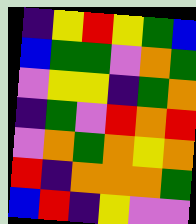[["indigo", "yellow", "red", "yellow", "green", "blue"], ["blue", "green", "green", "violet", "orange", "green"], ["violet", "yellow", "yellow", "indigo", "green", "orange"], ["indigo", "green", "violet", "red", "orange", "red"], ["violet", "orange", "green", "orange", "yellow", "orange"], ["red", "indigo", "orange", "orange", "orange", "green"], ["blue", "red", "indigo", "yellow", "violet", "violet"]]